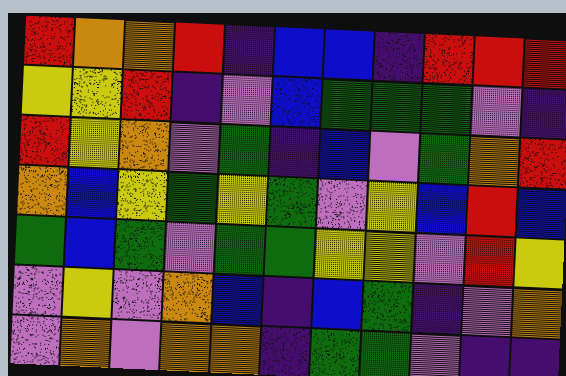[["red", "orange", "orange", "red", "indigo", "blue", "blue", "indigo", "red", "red", "red"], ["yellow", "yellow", "red", "indigo", "violet", "blue", "green", "green", "green", "violet", "indigo"], ["red", "yellow", "orange", "violet", "green", "indigo", "blue", "violet", "green", "orange", "red"], ["orange", "blue", "yellow", "green", "yellow", "green", "violet", "yellow", "blue", "red", "blue"], ["green", "blue", "green", "violet", "green", "green", "yellow", "yellow", "violet", "red", "yellow"], ["violet", "yellow", "violet", "orange", "blue", "indigo", "blue", "green", "indigo", "violet", "orange"], ["violet", "orange", "violet", "orange", "orange", "indigo", "green", "green", "violet", "indigo", "indigo"]]